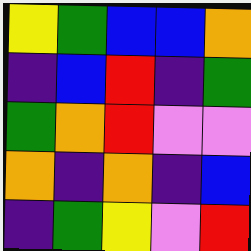[["yellow", "green", "blue", "blue", "orange"], ["indigo", "blue", "red", "indigo", "green"], ["green", "orange", "red", "violet", "violet"], ["orange", "indigo", "orange", "indigo", "blue"], ["indigo", "green", "yellow", "violet", "red"]]